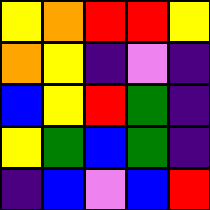[["yellow", "orange", "red", "red", "yellow"], ["orange", "yellow", "indigo", "violet", "indigo"], ["blue", "yellow", "red", "green", "indigo"], ["yellow", "green", "blue", "green", "indigo"], ["indigo", "blue", "violet", "blue", "red"]]